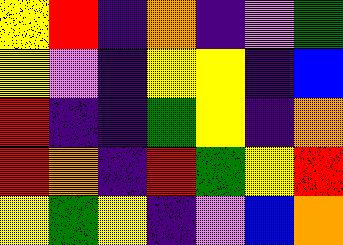[["yellow", "red", "indigo", "orange", "indigo", "violet", "green"], ["yellow", "violet", "indigo", "yellow", "yellow", "indigo", "blue"], ["red", "indigo", "indigo", "green", "yellow", "indigo", "orange"], ["red", "orange", "indigo", "red", "green", "yellow", "red"], ["yellow", "green", "yellow", "indigo", "violet", "blue", "orange"]]